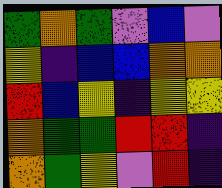[["green", "orange", "green", "violet", "blue", "violet"], ["yellow", "indigo", "blue", "blue", "orange", "orange"], ["red", "blue", "yellow", "indigo", "yellow", "yellow"], ["orange", "green", "green", "red", "red", "indigo"], ["orange", "green", "yellow", "violet", "red", "indigo"]]